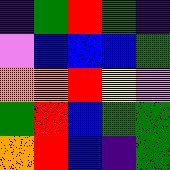[["indigo", "green", "red", "green", "indigo"], ["violet", "blue", "blue", "blue", "green"], ["orange", "orange", "red", "yellow", "violet"], ["green", "red", "blue", "green", "green"], ["orange", "red", "blue", "indigo", "green"]]